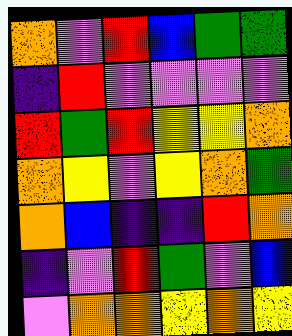[["orange", "violet", "red", "blue", "green", "green"], ["indigo", "red", "violet", "violet", "violet", "violet"], ["red", "green", "red", "yellow", "yellow", "orange"], ["orange", "yellow", "violet", "yellow", "orange", "green"], ["orange", "blue", "indigo", "indigo", "red", "orange"], ["indigo", "violet", "red", "green", "violet", "blue"], ["violet", "orange", "orange", "yellow", "orange", "yellow"]]